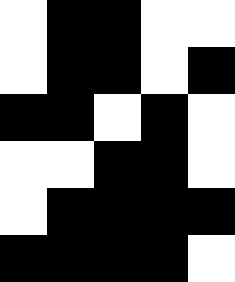[["white", "black", "black", "white", "white"], ["white", "black", "black", "white", "black"], ["black", "black", "white", "black", "white"], ["white", "white", "black", "black", "white"], ["white", "black", "black", "black", "black"], ["black", "black", "black", "black", "white"]]